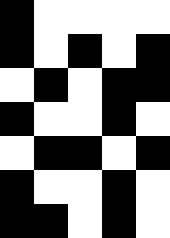[["black", "white", "white", "white", "white"], ["black", "white", "black", "white", "black"], ["white", "black", "white", "black", "black"], ["black", "white", "white", "black", "white"], ["white", "black", "black", "white", "black"], ["black", "white", "white", "black", "white"], ["black", "black", "white", "black", "white"]]